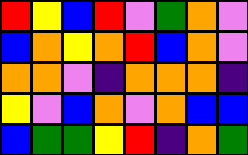[["red", "yellow", "blue", "red", "violet", "green", "orange", "violet"], ["blue", "orange", "yellow", "orange", "red", "blue", "orange", "violet"], ["orange", "orange", "violet", "indigo", "orange", "orange", "orange", "indigo"], ["yellow", "violet", "blue", "orange", "violet", "orange", "blue", "blue"], ["blue", "green", "green", "yellow", "red", "indigo", "orange", "green"]]